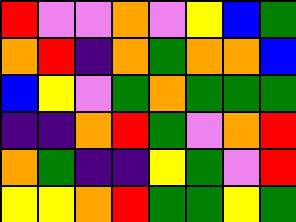[["red", "violet", "violet", "orange", "violet", "yellow", "blue", "green"], ["orange", "red", "indigo", "orange", "green", "orange", "orange", "blue"], ["blue", "yellow", "violet", "green", "orange", "green", "green", "green"], ["indigo", "indigo", "orange", "red", "green", "violet", "orange", "red"], ["orange", "green", "indigo", "indigo", "yellow", "green", "violet", "red"], ["yellow", "yellow", "orange", "red", "green", "green", "yellow", "green"]]